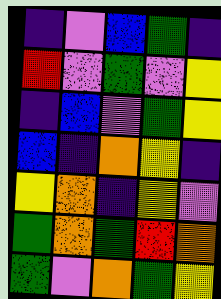[["indigo", "violet", "blue", "green", "indigo"], ["red", "violet", "green", "violet", "yellow"], ["indigo", "blue", "violet", "green", "yellow"], ["blue", "indigo", "orange", "yellow", "indigo"], ["yellow", "orange", "indigo", "yellow", "violet"], ["green", "orange", "green", "red", "orange"], ["green", "violet", "orange", "green", "yellow"]]